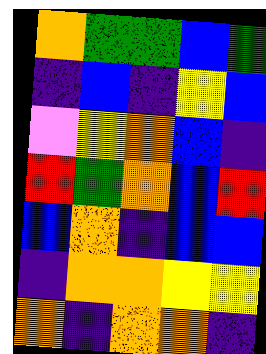[["orange", "green", "green", "blue", "green"], ["indigo", "blue", "indigo", "yellow", "blue"], ["violet", "yellow", "orange", "blue", "indigo"], ["red", "green", "orange", "blue", "red"], ["blue", "orange", "indigo", "blue", "blue"], ["indigo", "orange", "orange", "yellow", "yellow"], ["orange", "indigo", "orange", "orange", "indigo"]]